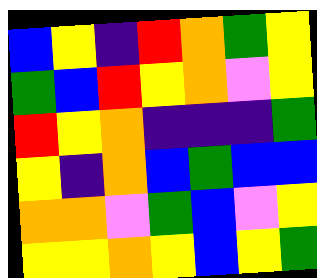[["blue", "yellow", "indigo", "red", "orange", "green", "yellow"], ["green", "blue", "red", "yellow", "orange", "violet", "yellow"], ["red", "yellow", "orange", "indigo", "indigo", "indigo", "green"], ["yellow", "indigo", "orange", "blue", "green", "blue", "blue"], ["orange", "orange", "violet", "green", "blue", "violet", "yellow"], ["yellow", "yellow", "orange", "yellow", "blue", "yellow", "green"]]